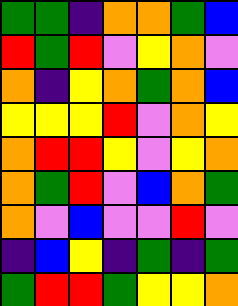[["green", "green", "indigo", "orange", "orange", "green", "blue"], ["red", "green", "red", "violet", "yellow", "orange", "violet"], ["orange", "indigo", "yellow", "orange", "green", "orange", "blue"], ["yellow", "yellow", "yellow", "red", "violet", "orange", "yellow"], ["orange", "red", "red", "yellow", "violet", "yellow", "orange"], ["orange", "green", "red", "violet", "blue", "orange", "green"], ["orange", "violet", "blue", "violet", "violet", "red", "violet"], ["indigo", "blue", "yellow", "indigo", "green", "indigo", "green"], ["green", "red", "red", "green", "yellow", "yellow", "orange"]]